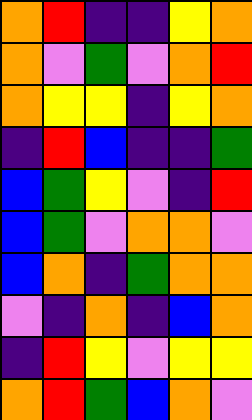[["orange", "red", "indigo", "indigo", "yellow", "orange"], ["orange", "violet", "green", "violet", "orange", "red"], ["orange", "yellow", "yellow", "indigo", "yellow", "orange"], ["indigo", "red", "blue", "indigo", "indigo", "green"], ["blue", "green", "yellow", "violet", "indigo", "red"], ["blue", "green", "violet", "orange", "orange", "violet"], ["blue", "orange", "indigo", "green", "orange", "orange"], ["violet", "indigo", "orange", "indigo", "blue", "orange"], ["indigo", "red", "yellow", "violet", "yellow", "yellow"], ["orange", "red", "green", "blue", "orange", "violet"]]